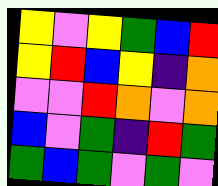[["yellow", "violet", "yellow", "green", "blue", "red"], ["yellow", "red", "blue", "yellow", "indigo", "orange"], ["violet", "violet", "red", "orange", "violet", "orange"], ["blue", "violet", "green", "indigo", "red", "green"], ["green", "blue", "green", "violet", "green", "violet"]]